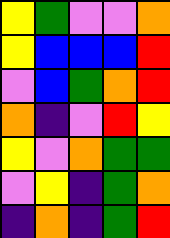[["yellow", "green", "violet", "violet", "orange"], ["yellow", "blue", "blue", "blue", "red"], ["violet", "blue", "green", "orange", "red"], ["orange", "indigo", "violet", "red", "yellow"], ["yellow", "violet", "orange", "green", "green"], ["violet", "yellow", "indigo", "green", "orange"], ["indigo", "orange", "indigo", "green", "red"]]